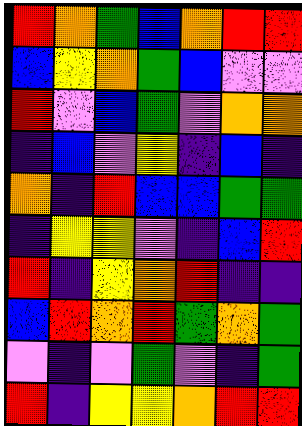[["red", "orange", "green", "blue", "orange", "red", "red"], ["blue", "yellow", "orange", "green", "blue", "violet", "violet"], ["red", "violet", "blue", "green", "violet", "orange", "orange"], ["indigo", "blue", "violet", "yellow", "indigo", "blue", "indigo"], ["orange", "indigo", "red", "blue", "blue", "green", "green"], ["indigo", "yellow", "yellow", "violet", "indigo", "blue", "red"], ["red", "indigo", "yellow", "orange", "red", "indigo", "indigo"], ["blue", "red", "orange", "red", "green", "orange", "green"], ["violet", "indigo", "violet", "green", "violet", "indigo", "green"], ["red", "indigo", "yellow", "yellow", "orange", "red", "red"]]